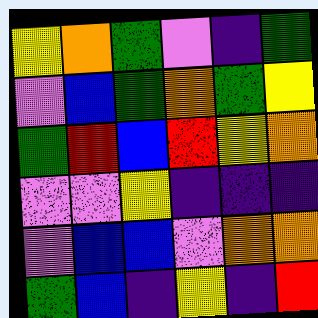[["yellow", "orange", "green", "violet", "indigo", "green"], ["violet", "blue", "green", "orange", "green", "yellow"], ["green", "red", "blue", "red", "yellow", "orange"], ["violet", "violet", "yellow", "indigo", "indigo", "indigo"], ["violet", "blue", "blue", "violet", "orange", "orange"], ["green", "blue", "indigo", "yellow", "indigo", "red"]]